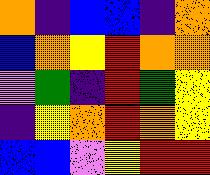[["orange", "indigo", "blue", "blue", "indigo", "orange"], ["blue", "orange", "yellow", "red", "orange", "orange"], ["violet", "green", "indigo", "red", "green", "yellow"], ["indigo", "yellow", "orange", "red", "orange", "yellow"], ["blue", "blue", "violet", "yellow", "red", "red"]]